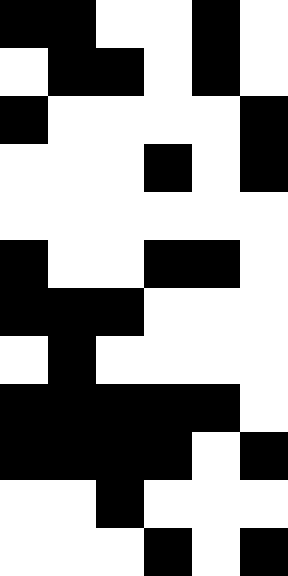[["black", "black", "white", "white", "black", "white"], ["white", "black", "black", "white", "black", "white"], ["black", "white", "white", "white", "white", "black"], ["white", "white", "white", "black", "white", "black"], ["white", "white", "white", "white", "white", "white"], ["black", "white", "white", "black", "black", "white"], ["black", "black", "black", "white", "white", "white"], ["white", "black", "white", "white", "white", "white"], ["black", "black", "black", "black", "black", "white"], ["black", "black", "black", "black", "white", "black"], ["white", "white", "black", "white", "white", "white"], ["white", "white", "white", "black", "white", "black"]]